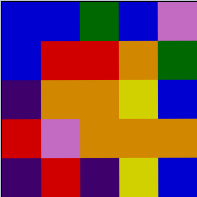[["blue", "blue", "green", "blue", "violet"], ["blue", "red", "red", "orange", "green"], ["indigo", "orange", "orange", "yellow", "blue"], ["red", "violet", "orange", "orange", "orange"], ["indigo", "red", "indigo", "yellow", "blue"]]